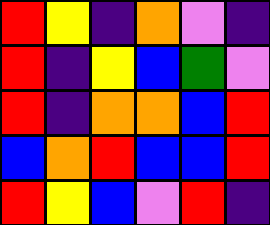[["red", "yellow", "indigo", "orange", "violet", "indigo"], ["red", "indigo", "yellow", "blue", "green", "violet"], ["red", "indigo", "orange", "orange", "blue", "red"], ["blue", "orange", "red", "blue", "blue", "red"], ["red", "yellow", "blue", "violet", "red", "indigo"]]